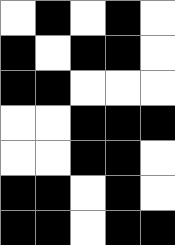[["white", "black", "white", "black", "white"], ["black", "white", "black", "black", "white"], ["black", "black", "white", "white", "white"], ["white", "white", "black", "black", "black"], ["white", "white", "black", "black", "white"], ["black", "black", "white", "black", "white"], ["black", "black", "white", "black", "black"]]